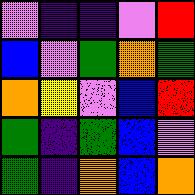[["violet", "indigo", "indigo", "violet", "red"], ["blue", "violet", "green", "orange", "green"], ["orange", "yellow", "violet", "blue", "red"], ["green", "indigo", "green", "blue", "violet"], ["green", "indigo", "orange", "blue", "orange"]]